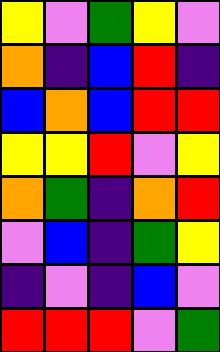[["yellow", "violet", "green", "yellow", "violet"], ["orange", "indigo", "blue", "red", "indigo"], ["blue", "orange", "blue", "red", "red"], ["yellow", "yellow", "red", "violet", "yellow"], ["orange", "green", "indigo", "orange", "red"], ["violet", "blue", "indigo", "green", "yellow"], ["indigo", "violet", "indigo", "blue", "violet"], ["red", "red", "red", "violet", "green"]]